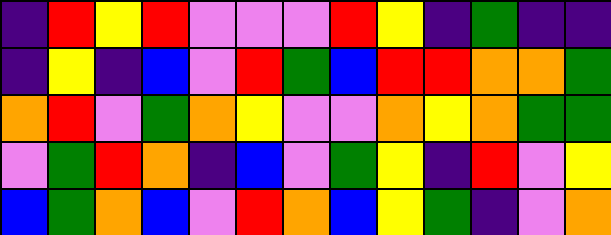[["indigo", "red", "yellow", "red", "violet", "violet", "violet", "red", "yellow", "indigo", "green", "indigo", "indigo"], ["indigo", "yellow", "indigo", "blue", "violet", "red", "green", "blue", "red", "red", "orange", "orange", "green"], ["orange", "red", "violet", "green", "orange", "yellow", "violet", "violet", "orange", "yellow", "orange", "green", "green"], ["violet", "green", "red", "orange", "indigo", "blue", "violet", "green", "yellow", "indigo", "red", "violet", "yellow"], ["blue", "green", "orange", "blue", "violet", "red", "orange", "blue", "yellow", "green", "indigo", "violet", "orange"]]